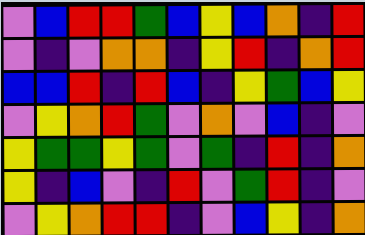[["violet", "blue", "red", "red", "green", "blue", "yellow", "blue", "orange", "indigo", "red"], ["violet", "indigo", "violet", "orange", "orange", "indigo", "yellow", "red", "indigo", "orange", "red"], ["blue", "blue", "red", "indigo", "red", "blue", "indigo", "yellow", "green", "blue", "yellow"], ["violet", "yellow", "orange", "red", "green", "violet", "orange", "violet", "blue", "indigo", "violet"], ["yellow", "green", "green", "yellow", "green", "violet", "green", "indigo", "red", "indigo", "orange"], ["yellow", "indigo", "blue", "violet", "indigo", "red", "violet", "green", "red", "indigo", "violet"], ["violet", "yellow", "orange", "red", "red", "indigo", "violet", "blue", "yellow", "indigo", "orange"]]